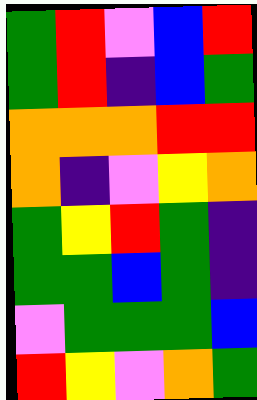[["green", "red", "violet", "blue", "red"], ["green", "red", "indigo", "blue", "green"], ["orange", "orange", "orange", "red", "red"], ["orange", "indigo", "violet", "yellow", "orange"], ["green", "yellow", "red", "green", "indigo"], ["green", "green", "blue", "green", "indigo"], ["violet", "green", "green", "green", "blue"], ["red", "yellow", "violet", "orange", "green"]]